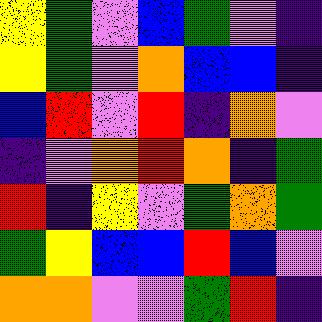[["yellow", "green", "violet", "blue", "green", "violet", "indigo"], ["yellow", "green", "violet", "orange", "blue", "blue", "indigo"], ["blue", "red", "violet", "red", "indigo", "orange", "violet"], ["indigo", "violet", "orange", "red", "orange", "indigo", "green"], ["red", "indigo", "yellow", "violet", "green", "orange", "green"], ["green", "yellow", "blue", "blue", "red", "blue", "violet"], ["orange", "orange", "violet", "violet", "green", "red", "indigo"]]